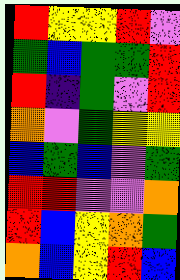[["red", "yellow", "yellow", "red", "violet"], ["green", "blue", "green", "green", "red"], ["red", "indigo", "green", "violet", "red"], ["orange", "violet", "green", "yellow", "yellow"], ["blue", "green", "blue", "violet", "green"], ["red", "red", "violet", "violet", "orange"], ["red", "blue", "yellow", "orange", "green"], ["orange", "blue", "yellow", "red", "blue"]]